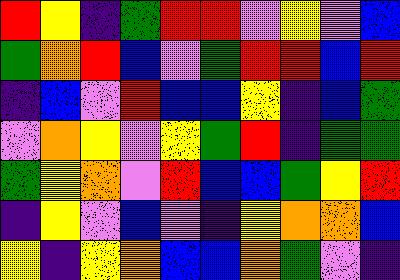[["red", "yellow", "indigo", "green", "red", "red", "violet", "yellow", "violet", "blue"], ["green", "orange", "red", "blue", "violet", "green", "red", "red", "blue", "red"], ["indigo", "blue", "violet", "red", "blue", "blue", "yellow", "indigo", "blue", "green"], ["violet", "orange", "yellow", "violet", "yellow", "green", "red", "indigo", "green", "green"], ["green", "yellow", "orange", "violet", "red", "blue", "blue", "green", "yellow", "red"], ["indigo", "yellow", "violet", "blue", "violet", "indigo", "yellow", "orange", "orange", "blue"], ["yellow", "indigo", "yellow", "orange", "blue", "blue", "orange", "green", "violet", "indigo"]]